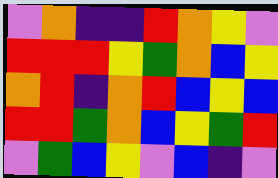[["violet", "orange", "indigo", "indigo", "red", "orange", "yellow", "violet"], ["red", "red", "red", "yellow", "green", "orange", "blue", "yellow"], ["orange", "red", "indigo", "orange", "red", "blue", "yellow", "blue"], ["red", "red", "green", "orange", "blue", "yellow", "green", "red"], ["violet", "green", "blue", "yellow", "violet", "blue", "indigo", "violet"]]